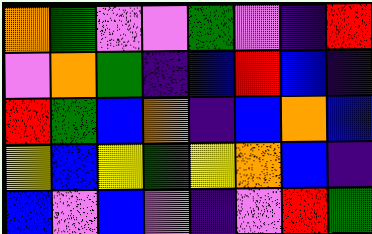[["orange", "green", "violet", "violet", "green", "violet", "indigo", "red"], ["violet", "orange", "green", "indigo", "blue", "red", "blue", "indigo"], ["red", "green", "blue", "orange", "indigo", "blue", "orange", "blue"], ["yellow", "blue", "yellow", "green", "yellow", "orange", "blue", "indigo"], ["blue", "violet", "blue", "violet", "indigo", "violet", "red", "green"]]